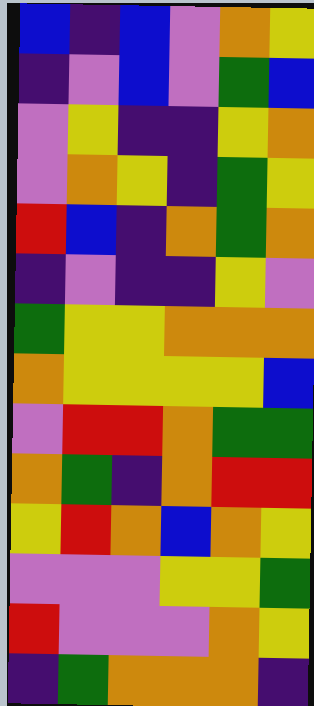[["blue", "indigo", "blue", "violet", "orange", "yellow"], ["indigo", "violet", "blue", "violet", "green", "blue"], ["violet", "yellow", "indigo", "indigo", "yellow", "orange"], ["violet", "orange", "yellow", "indigo", "green", "yellow"], ["red", "blue", "indigo", "orange", "green", "orange"], ["indigo", "violet", "indigo", "indigo", "yellow", "violet"], ["green", "yellow", "yellow", "orange", "orange", "orange"], ["orange", "yellow", "yellow", "yellow", "yellow", "blue"], ["violet", "red", "red", "orange", "green", "green"], ["orange", "green", "indigo", "orange", "red", "red"], ["yellow", "red", "orange", "blue", "orange", "yellow"], ["violet", "violet", "violet", "yellow", "yellow", "green"], ["red", "violet", "violet", "violet", "orange", "yellow"], ["indigo", "green", "orange", "orange", "orange", "indigo"]]